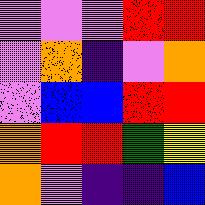[["violet", "violet", "violet", "red", "red"], ["violet", "orange", "indigo", "violet", "orange"], ["violet", "blue", "blue", "red", "red"], ["orange", "red", "red", "green", "yellow"], ["orange", "violet", "indigo", "indigo", "blue"]]